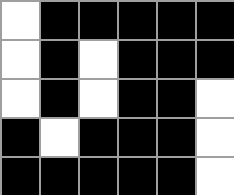[["white", "black", "black", "black", "black", "black"], ["white", "black", "white", "black", "black", "black"], ["white", "black", "white", "black", "black", "white"], ["black", "white", "black", "black", "black", "white"], ["black", "black", "black", "black", "black", "white"]]